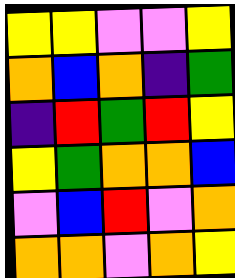[["yellow", "yellow", "violet", "violet", "yellow"], ["orange", "blue", "orange", "indigo", "green"], ["indigo", "red", "green", "red", "yellow"], ["yellow", "green", "orange", "orange", "blue"], ["violet", "blue", "red", "violet", "orange"], ["orange", "orange", "violet", "orange", "yellow"]]